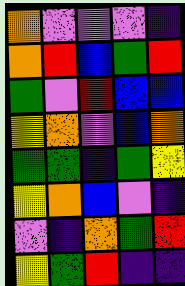[["orange", "violet", "violet", "violet", "indigo"], ["orange", "red", "blue", "green", "red"], ["green", "violet", "red", "blue", "blue"], ["yellow", "orange", "violet", "blue", "orange"], ["green", "green", "indigo", "green", "yellow"], ["yellow", "orange", "blue", "violet", "indigo"], ["violet", "indigo", "orange", "green", "red"], ["yellow", "green", "red", "indigo", "indigo"]]